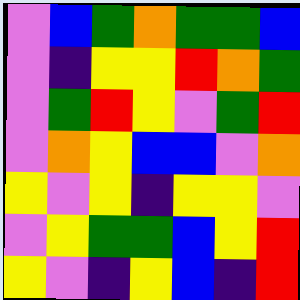[["violet", "blue", "green", "orange", "green", "green", "blue"], ["violet", "indigo", "yellow", "yellow", "red", "orange", "green"], ["violet", "green", "red", "yellow", "violet", "green", "red"], ["violet", "orange", "yellow", "blue", "blue", "violet", "orange"], ["yellow", "violet", "yellow", "indigo", "yellow", "yellow", "violet"], ["violet", "yellow", "green", "green", "blue", "yellow", "red"], ["yellow", "violet", "indigo", "yellow", "blue", "indigo", "red"]]